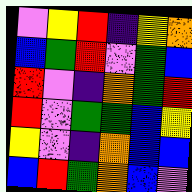[["violet", "yellow", "red", "indigo", "yellow", "orange"], ["blue", "green", "red", "violet", "green", "blue"], ["red", "violet", "indigo", "orange", "green", "red"], ["red", "violet", "green", "green", "blue", "yellow"], ["yellow", "violet", "indigo", "orange", "blue", "blue"], ["blue", "red", "green", "orange", "blue", "violet"]]